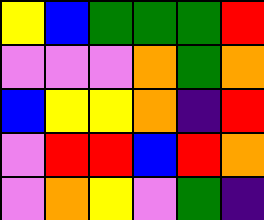[["yellow", "blue", "green", "green", "green", "red"], ["violet", "violet", "violet", "orange", "green", "orange"], ["blue", "yellow", "yellow", "orange", "indigo", "red"], ["violet", "red", "red", "blue", "red", "orange"], ["violet", "orange", "yellow", "violet", "green", "indigo"]]